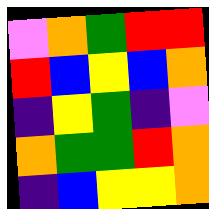[["violet", "orange", "green", "red", "red"], ["red", "blue", "yellow", "blue", "orange"], ["indigo", "yellow", "green", "indigo", "violet"], ["orange", "green", "green", "red", "orange"], ["indigo", "blue", "yellow", "yellow", "orange"]]